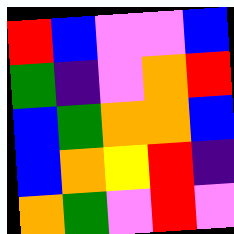[["red", "blue", "violet", "violet", "blue"], ["green", "indigo", "violet", "orange", "red"], ["blue", "green", "orange", "orange", "blue"], ["blue", "orange", "yellow", "red", "indigo"], ["orange", "green", "violet", "red", "violet"]]